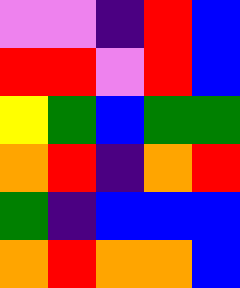[["violet", "violet", "indigo", "red", "blue"], ["red", "red", "violet", "red", "blue"], ["yellow", "green", "blue", "green", "green"], ["orange", "red", "indigo", "orange", "red"], ["green", "indigo", "blue", "blue", "blue"], ["orange", "red", "orange", "orange", "blue"]]